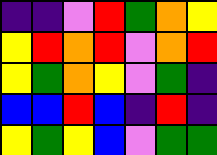[["indigo", "indigo", "violet", "red", "green", "orange", "yellow"], ["yellow", "red", "orange", "red", "violet", "orange", "red"], ["yellow", "green", "orange", "yellow", "violet", "green", "indigo"], ["blue", "blue", "red", "blue", "indigo", "red", "indigo"], ["yellow", "green", "yellow", "blue", "violet", "green", "green"]]